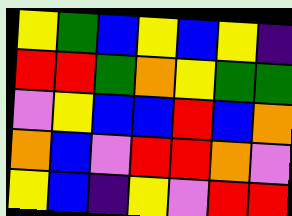[["yellow", "green", "blue", "yellow", "blue", "yellow", "indigo"], ["red", "red", "green", "orange", "yellow", "green", "green"], ["violet", "yellow", "blue", "blue", "red", "blue", "orange"], ["orange", "blue", "violet", "red", "red", "orange", "violet"], ["yellow", "blue", "indigo", "yellow", "violet", "red", "red"]]